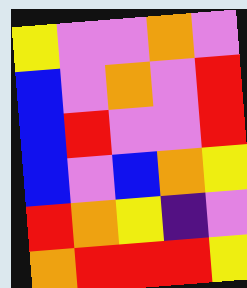[["yellow", "violet", "violet", "orange", "violet"], ["blue", "violet", "orange", "violet", "red"], ["blue", "red", "violet", "violet", "red"], ["blue", "violet", "blue", "orange", "yellow"], ["red", "orange", "yellow", "indigo", "violet"], ["orange", "red", "red", "red", "yellow"]]